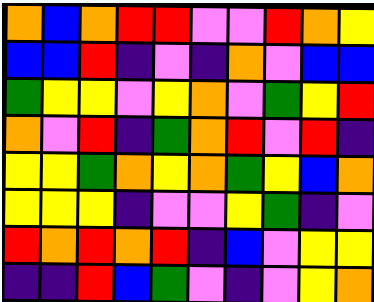[["orange", "blue", "orange", "red", "red", "violet", "violet", "red", "orange", "yellow"], ["blue", "blue", "red", "indigo", "violet", "indigo", "orange", "violet", "blue", "blue"], ["green", "yellow", "yellow", "violet", "yellow", "orange", "violet", "green", "yellow", "red"], ["orange", "violet", "red", "indigo", "green", "orange", "red", "violet", "red", "indigo"], ["yellow", "yellow", "green", "orange", "yellow", "orange", "green", "yellow", "blue", "orange"], ["yellow", "yellow", "yellow", "indigo", "violet", "violet", "yellow", "green", "indigo", "violet"], ["red", "orange", "red", "orange", "red", "indigo", "blue", "violet", "yellow", "yellow"], ["indigo", "indigo", "red", "blue", "green", "violet", "indigo", "violet", "yellow", "orange"]]